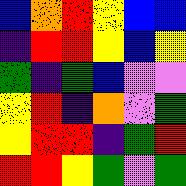[["blue", "orange", "red", "yellow", "blue", "blue"], ["indigo", "red", "red", "yellow", "blue", "yellow"], ["green", "indigo", "green", "blue", "violet", "violet"], ["yellow", "red", "indigo", "orange", "violet", "green"], ["yellow", "red", "red", "indigo", "green", "red"], ["red", "red", "yellow", "green", "violet", "green"]]